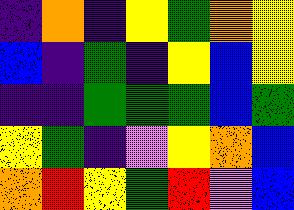[["indigo", "orange", "indigo", "yellow", "green", "orange", "yellow"], ["blue", "indigo", "green", "indigo", "yellow", "blue", "yellow"], ["indigo", "indigo", "green", "green", "green", "blue", "green"], ["yellow", "green", "indigo", "violet", "yellow", "orange", "blue"], ["orange", "red", "yellow", "green", "red", "violet", "blue"]]